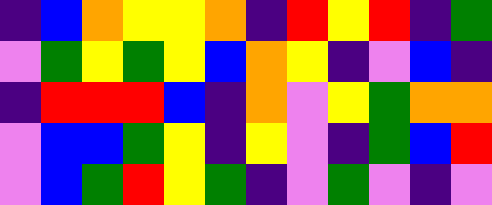[["indigo", "blue", "orange", "yellow", "yellow", "orange", "indigo", "red", "yellow", "red", "indigo", "green"], ["violet", "green", "yellow", "green", "yellow", "blue", "orange", "yellow", "indigo", "violet", "blue", "indigo"], ["indigo", "red", "red", "red", "blue", "indigo", "orange", "violet", "yellow", "green", "orange", "orange"], ["violet", "blue", "blue", "green", "yellow", "indigo", "yellow", "violet", "indigo", "green", "blue", "red"], ["violet", "blue", "green", "red", "yellow", "green", "indigo", "violet", "green", "violet", "indigo", "violet"]]